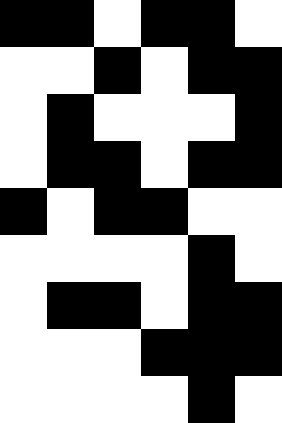[["black", "black", "white", "black", "black", "white"], ["white", "white", "black", "white", "black", "black"], ["white", "black", "white", "white", "white", "black"], ["white", "black", "black", "white", "black", "black"], ["black", "white", "black", "black", "white", "white"], ["white", "white", "white", "white", "black", "white"], ["white", "black", "black", "white", "black", "black"], ["white", "white", "white", "black", "black", "black"], ["white", "white", "white", "white", "black", "white"]]